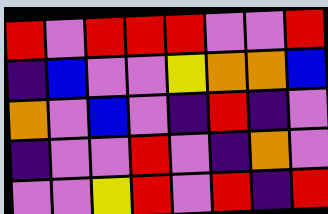[["red", "violet", "red", "red", "red", "violet", "violet", "red"], ["indigo", "blue", "violet", "violet", "yellow", "orange", "orange", "blue"], ["orange", "violet", "blue", "violet", "indigo", "red", "indigo", "violet"], ["indigo", "violet", "violet", "red", "violet", "indigo", "orange", "violet"], ["violet", "violet", "yellow", "red", "violet", "red", "indigo", "red"]]